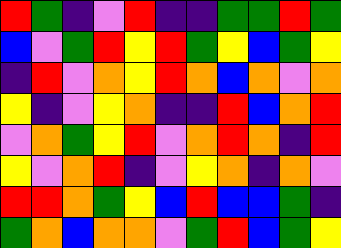[["red", "green", "indigo", "violet", "red", "indigo", "indigo", "green", "green", "red", "green"], ["blue", "violet", "green", "red", "yellow", "red", "green", "yellow", "blue", "green", "yellow"], ["indigo", "red", "violet", "orange", "yellow", "red", "orange", "blue", "orange", "violet", "orange"], ["yellow", "indigo", "violet", "yellow", "orange", "indigo", "indigo", "red", "blue", "orange", "red"], ["violet", "orange", "green", "yellow", "red", "violet", "orange", "red", "orange", "indigo", "red"], ["yellow", "violet", "orange", "red", "indigo", "violet", "yellow", "orange", "indigo", "orange", "violet"], ["red", "red", "orange", "green", "yellow", "blue", "red", "blue", "blue", "green", "indigo"], ["green", "orange", "blue", "orange", "orange", "violet", "green", "red", "blue", "green", "yellow"]]